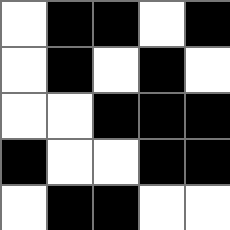[["white", "black", "black", "white", "black"], ["white", "black", "white", "black", "white"], ["white", "white", "black", "black", "black"], ["black", "white", "white", "black", "black"], ["white", "black", "black", "white", "white"]]